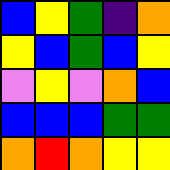[["blue", "yellow", "green", "indigo", "orange"], ["yellow", "blue", "green", "blue", "yellow"], ["violet", "yellow", "violet", "orange", "blue"], ["blue", "blue", "blue", "green", "green"], ["orange", "red", "orange", "yellow", "yellow"]]